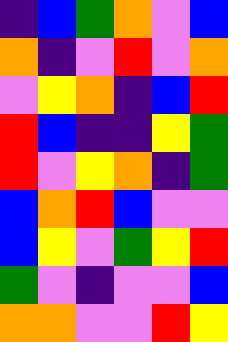[["indigo", "blue", "green", "orange", "violet", "blue"], ["orange", "indigo", "violet", "red", "violet", "orange"], ["violet", "yellow", "orange", "indigo", "blue", "red"], ["red", "blue", "indigo", "indigo", "yellow", "green"], ["red", "violet", "yellow", "orange", "indigo", "green"], ["blue", "orange", "red", "blue", "violet", "violet"], ["blue", "yellow", "violet", "green", "yellow", "red"], ["green", "violet", "indigo", "violet", "violet", "blue"], ["orange", "orange", "violet", "violet", "red", "yellow"]]